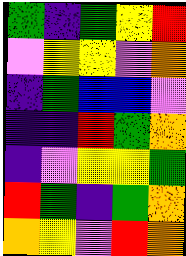[["green", "indigo", "green", "yellow", "red"], ["violet", "yellow", "yellow", "violet", "orange"], ["indigo", "green", "blue", "blue", "violet"], ["indigo", "indigo", "red", "green", "orange"], ["indigo", "violet", "yellow", "yellow", "green"], ["red", "green", "indigo", "green", "orange"], ["orange", "yellow", "violet", "red", "orange"]]